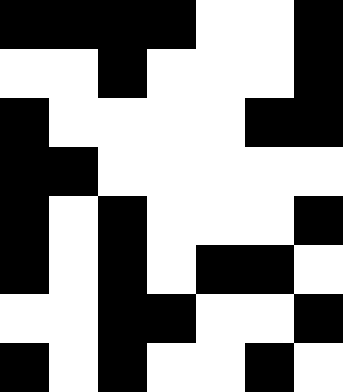[["black", "black", "black", "black", "white", "white", "black"], ["white", "white", "black", "white", "white", "white", "black"], ["black", "white", "white", "white", "white", "black", "black"], ["black", "black", "white", "white", "white", "white", "white"], ["black", "white", "black", "white", "white", "white", "black"], ["black", "white", "black", "white", "black", "black", "white"], ["white", "white", "black", "black", "white", "white", "black"], ["black", "white", "black", "white", "white", "black", "white"]]